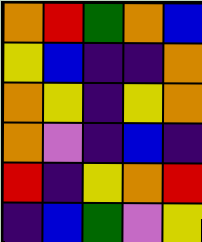[["orange", "red", "green", "orange", "blue"], ["yellow", "blue", "indigo", "indigo", "orange"], ["orange", "yellow", "indigo", "yellow", "orange"], ["orange", "violet", "indigo", "blue", "indigo"], ["red", "indigo", "yellow", "orange", "red"], ["indigo", "blue", "green", "violet", "yellow"]]